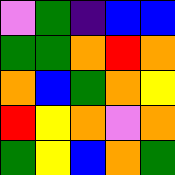[["violet", "green", "indigo", "blue", "blue"], ["green", "green", "orange", "red", "orange"], ["orange", "blue", "green", "orange", "yellow"], ["red", "yellow", "orange", "violet", "orange"], ["green", "yellow", "blue", "orange", "green"]]